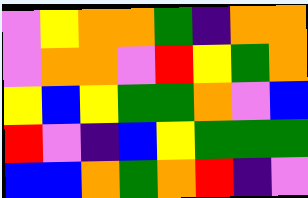[["violet", "yellow", "orange", "orange", "green", "indigo", "orange", "orange"], ["violet", "orange", "orange", "violet", "red", "yellow", "green", "orange"], ["yellow", "blue", "yellow", "green", "green", "orange", "violet", "blue"], ["red", "violet", "indigo", "blue", "yellow", "green", "green", "green"], ["blue", "blue", "orange", "green", "orange", "red", "indigo", "violet"]]